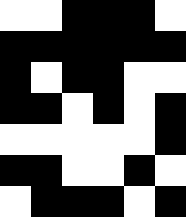[["white", "white", "black", "black", "black", "white"], ["black", "black", "black", "black", "black", "black"], ["black", "white", "black", "black", "white", "white"], ["black", "black", "white", "black", "white", "black"], ["white", "white", "white", "white", "white", "black"], ["black", "black", "white", "white", "black", "white"], ["white", "black", "black", "black", "white", "black"]]